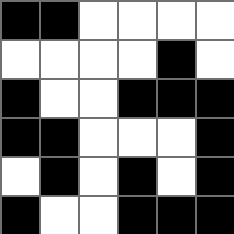[["black", "black", "white", "white", "white", "white"], ["white", "white", "white", "white", "black", "white"], ["black", "white", "white", "black", "black", "black"], ["black", "black", "white", "white", "white", "black"], ["white", "black", "white", "black", "white", "black"], ["black", "white", "white", "black", "black", "black"]]